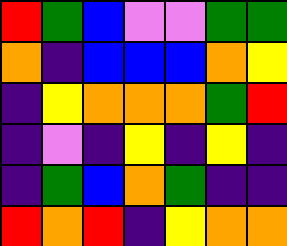[["red", "green", "blue", "violet", "violet", "green", "green"], ["orange", "indigo", "blue", "blue", "blue", "orange", "yellow"], ["indigo", "yellow", "orange", "orange", "orange", "green", "red"], ["indigo", "violet", "indigo", "yellow", "indigo", "yellow", "indigo"], ["indigo", "green", "blue", "orange", "green", "indigo", "indigo"], ["red", "orange", "red", "indigo", "yellow", "orange", "orange"]]